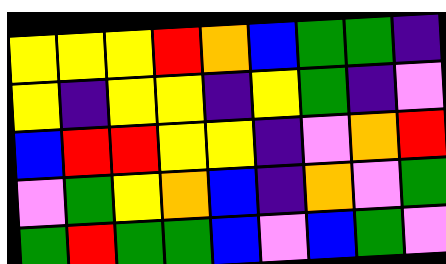[["yellow", "yellow", "yellow", "red", "orange", "blue", "green", "green", "indigo"], ["yellow", "indigo", "yellow", "yellow", "indigo", "yellow", "green", "indigo", "violet"], ["blue", "red", "red", "yellow", "yellow", "indigo", "violet", "orange", "red"], ["violet", "green", "yellow", "orange", "blue", "indigo", "orange", "violet", "green"], ["green", "red", "green", "green", "blue", "violet", "blue", "green", "violet"]]